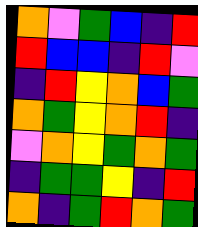[["orange", "violet", "green", "blue", "indigo", "red"], ["red", "blue", "blue", "indigo", "red", "violet"], ["indigo", "red", "yellow", "orange", "blue", "green"], ["orange", "green", "yellow", "orange", "red", "indigo"], ["violet", "orange", "yellow", "green", "orange", "green"], ["indigo", "green", "green", "yellow", "indigo", "red"], ["orange", "indigo", "green", "red", "orange", "green"]]